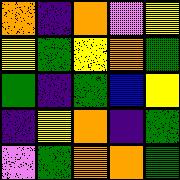[["orange", "indigo", "orange", "violet", "yellow"], ["yellow", "green", "yellow", "orange", "green"], ["green", "indigo", "green", "blue", "yellow"], ["indigo", "yellow", "orange", "indigo", "green"], ["violet", "green", "orange", "orange", "green"]]